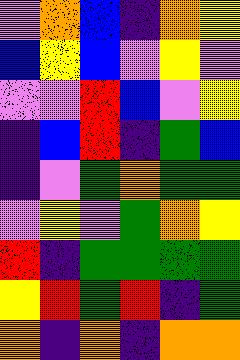[["violet", "orange", "blue", "indigo", "orange", "yellow"], ["blue", "yellow", "blue", "violet", "yellow", "violet"], ["violet", "violet", "red", "blue", "violet", "yellow"], ["indigo", "blue", "red", "indigo", "green", "blue"], ["indigo", "violet", "green", "orange", "green", "green"], ["violet", "yellow", "violet", "green", "orange", "yellow"], ["red", "indigo", "green", "green", "green", "green"], ["yellow", "red", "green", "red", "indigo", "green"], ["orange", "indigo", "orange", "indigo", "orange", "orange"]]